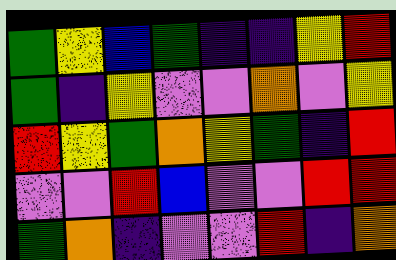[["green", "yellow", "blue", "green", "indigo", "indigo", "yellow", "red"], ["green", "indigo", "yellow", "violet", "violet", "orange", "violet", "yellow"], ["red", "yellow", "green", "orange", "yellow", "green", "indigo", "red"], ["violet", "violet", "red", "blue", "violet", "violet", "red", "red"], ["green", "orange", "indigo", "violet", "violet", "red", "indigo", "orange"]]